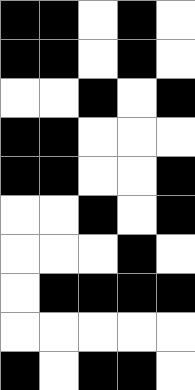[["black", "black", "white", "black", "white"], ["black", "black", "white", "black", "white"], ["white", "white", "black", "white", "black"], ["black", "black", "white", "white", "white"], ["black", "black", "white", "white", "black"], ["white", "white", "black", "white", "black"], ["white", "white", "white", "black", "white"], ["white", "black", "black", "black", "black"], ["white", "white", "white", "white", "white"], ["black", "white", "black", "black", "white"]]